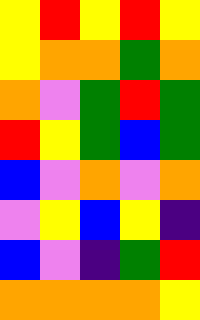[["yellow", "red", "yellow", "red", "yellow"], ["yellow", "orange", "orange", "green", "orange"], ["orange", "violet", "green", "red", "green"], ["red", "yellow", "green", "blue", "green"], ["blue", "violet", "orange", "violet", "orange"], ["violet", "yellow", "blue", "yellow", "indigo"], ["blue", "violet", "indigo", "green", "red"], ["orange", "orange", "orange", "orange", "yellow"]]